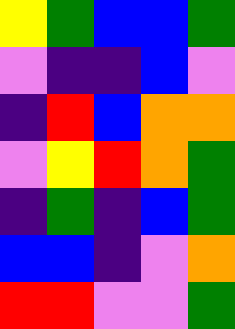[["yellow", "green", "blue", "blue", "green"], ["violet", "indigo", "indigo", "blue", "violet"], ["indigo", "red", "blue", "orange", "orange"], ["violet", "yellow", "red", "orange", "green"], ["indigo", "green", "indigo", "blue", "green"], ["blue", "blue", "indigo", "violet", "orange"], ["red", "red", "violet", "violet", "green"]]